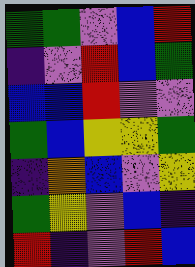[["green", "green", "violet", "blue", "red"], ["indigo", "violet", "red", "blue", "green"], ["blue", "blue", "red", "violet", "violet"], ["green", "blue", "yellow", "yellow", "green"], ["indigo", "orange", "blue", "violet", "yellow"], ["green", "yellow", "violet", "blue", "indigo"], ["red", "indigo", "violet", "red", "blue"]]